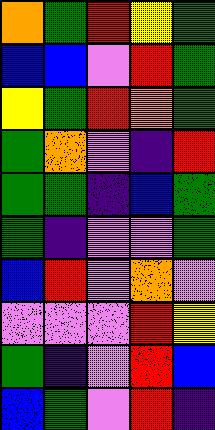[["orange", "green", "red", "yellow", "green"], ["blue", "blue", "violet", "red", "green"], ["yellow", "green", "red", "orange", "green"], ["green", "orange", "violet", "indigo", "red"], ["green", "green", "indigo", "blue", "green"], ["green", "indigo", "violet", "violet", "green"], ["blue", "red", "violet", "orange", "violet"], ["violet", "violet", "violet", "red", "yellow"], ["green", "indigo", "violet", "red", "blue"], ["blue", "green", "violet", "red", "indigo"]]